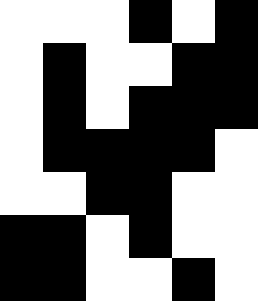[["white", "white", "white", "black", "white", "black"], ["white", "black", "white", "white", "black", "black"], ["white", "black", "white", "black", "black", "black"], ["white", "black", "black", "black", "black", "white"], ["white", "white", "black", "black", "white", "white"], ["black", "black", "white", "black", "white", "white"], ["black", "black", "white", "white", "black", "white"]]